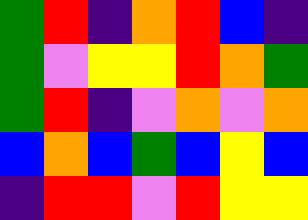[["green", "red", "indigo", "orange", "red", "blue", "indigo"], ["green", "violet", "yellow", "yellow", "red", "orange", "green"], ["green", "red", "indigo", "violet", "orange", "violet", "orange"], ["blue", "orange", "blue", "green", "blue", "yellow", "blue"], ["indigo", "red", "red", "violet", "red", "yellow", "yellow"]]